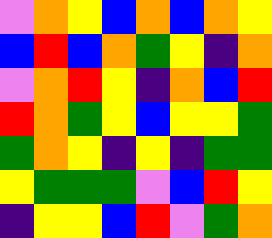[["violet", "orange", "yellow", "blue", "orange", "blue", "orange", "yellow"], ["blue", "red", "blue", "orange", "green", "yellow", "indigo", "orange"], ["violet", "orange", "red", "yellow", "indigo", "orange", "blue", "red"], ["red", "orange", "green", "yellow", "blue", "yellow", "yellow", "green"], ["green", "orange", "yellow", "indigo", "yellow", "indigo", "green", "green"], ["yellow", "green", "green", "green", "violet", "blue", "red", "yellow"], ["indigo", "yellow", "yellow", "blue", "red", "violet", "green", "orange"]]